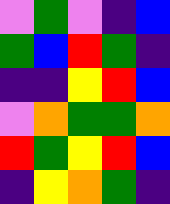[["violet", "green", "violet", "indigo", "blue"], ["green", "blue", "red", "green", "indigo"], ["indigo", "indigo", "yellow", "red", "blue"], ["violet", "orange", "green", "green", "orange"], ["red", "green", "yellow", "red", "blue"], ["indigo", "yellow", "orange", "green", "indigo"]]